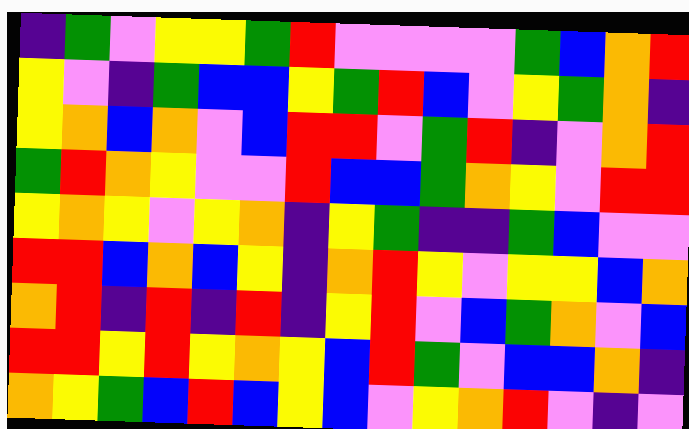[["indigo", "green", "violet", "yellow", "yellow", "green", "red", "violet", "violet", "violet", "violet", "green", "blue", "orange", "red"], ["yellow", "violet", "indigo", "green", "blue", "blue", "yellow", "green", "red", "blue", "violet", "yellow", "green", "orange", "indigo"], ["yellow", "orange", "blue", "orange", "violet", "blue", "red", "red", "violet", "green", "red", "indigo", "violet", "orange", "red"], ["green", "red", "orange", "yellow", "violet", "violet", "red", "blue", "blue", "green", "orange", "yellow", "violet", "red", "red"], ["yellow", "orange", "yellow", "violet", "yellow", "orange", "indigo", "yellow", "green", "indigo", "indigo", "green", "blue", "violet", "violet"], ["red", "red", "blue", "orange", "blue", "yellow", "indigo", "orange", "red", "yellow", "violet", "yellow", "yellow", "blue", "orange"], ["orange", "red", "indigo", "red", "indigo", "red", "indigo", "yellow", "red", "violet", "blue", "green", "orange", "violet", "blue"], ["red", "red", "yellow", "red", "yellow", "orange", "yellow", "blue", "red", "green", "violet", "blue", "blue", "orange", "indigo"], ["orange", "yellow", "green", "blue", "red", "blue", "yellow", "blue", "violet", "yellow", "orange", "red", "violet", "indigo", "violet"]]